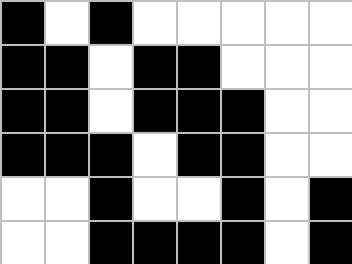[["black", "white", "black", "white", "white", "white", "white", "white"], ["black", "black", "white", "black", "black", "white", "white", "white"], ["black", "black", "white", "black", "black", "black", "white", "white"], ["black", "black", "black", "white", "black", "black", "white", "white"], ["white", "white", "black", "white", "white", "black", "white", "black"], ["white", "white", "black", "black", "black", "black", "white", "black"]]